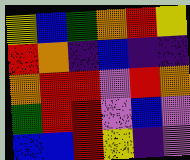[["yellow", "blue", "green", "orange", "red", "yellow"], ["red", "orange", "indigo", "blue", "indigo", "indigo"], ["orange", "red", "red", "violet", "red", "orange"], ["green", "red", "red", "violet", "blue", "violet"], ["blue", "blue", "red", "yellow", "indigo", "violet"]]